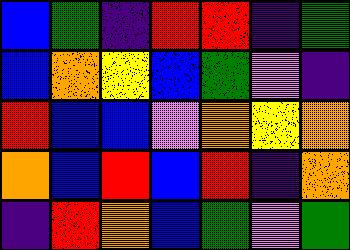[["blue", "green", "indigo", "red", "red", "indigo", "green"], ["blue", "orange", "yellow", "blue", "green", "violet", "indigo"], ["red", "blue", "blue", "violet", "orange", "yellow", "orange"], ["orange", "blue", "red", "blue", "red", "indigo", "orange"], ["indigo", "red", "orange", "blue", "green", "violet", "green"]]